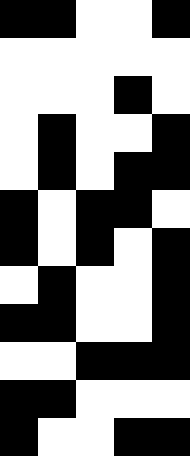[["black", "black", "white", "white", "black"], ["white", "white", "white", "white", "white"], ["white", "white", "white", "black", "white"], ["white", "black", "white", "white", "black"], ["white", "black", "white", "black", "black"], ["black", "white", "black", "black", "white"], ["black", "white", "black", "white", "black"], ["white", "black", "white", "white", "black"], ["black", "black", "white", "white", "black"], ["white", "white", "black", "black", "black"], ["black", "black", "white", "white", "white"], ["black", "white", "white", "black", "black"]]